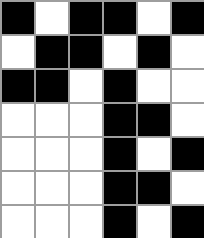[["black", "white", "black", "black", "white", "black"], ["white", "black", "black", "white", "black", "white"], ["black", "black", "white", "black", "white", "white"], ["white", "white", "white", "black", "black", "white"], ["white", "white", "white", "black", "white", "black"], ["white", "white", "white", "black", "black", "white"], ["white", "white", "white", "black", "white", "black"]]